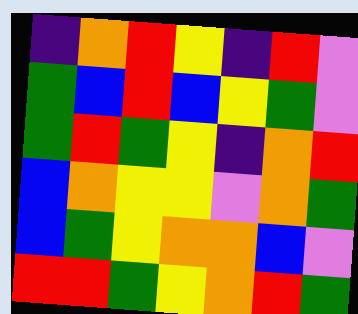[["indigo", "orange", "red", "yellow", "indigo", "red", "violet"], ["green", "blue", "red", "blue", "yellow", "green", "violet"], ["green", "red", "green", "yellow", "indigo", "orange", "red"], ["blue", "orange", "yellow", "yellow", "violet", "orange", "green"], ["blue", "green", "yellow", "orange", "orange", "blue", "violet"], ["red", "red", "green", "yellow", "orange", "red", "green"]]